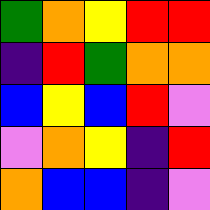[["green", "orange", "yellow", "red", "red"], ["indigo", "red", "green", "orange", "orange"], ["blue", "yellow", "blue", "red", "violet"], ["violet", "orange", "yellow", "indigo", "red"], ["orange", "blue", "blue", "indigo", "violet"]]